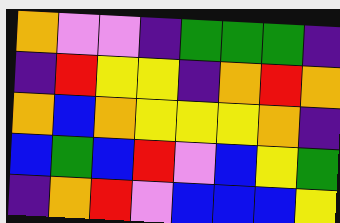[["orange", "violet", "violet", "indigo", "green", "green", "green", "indigo"], ["indigo", "red", "yellow", "yellow", "indigo", "orange", "red", "orange"], ["orange", "blue", "orange", "yellow", "yellow", "yellow", "orange", "indigo"], ["blue", "green", "blue", "red", "violet", "blue", "yellow", "green"], ["indigo", "orange", "red", "violet", "blue", "blue", "blue", "yellow"]]